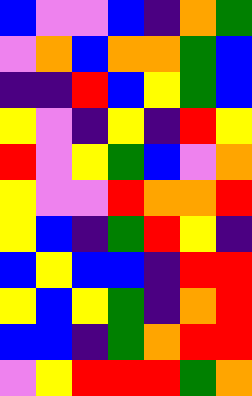[["blue", "violet", "violet", "blue", "indigo", "orange", "green"], ["violet", "orange", "blue", "orange", "orange", "green", "blue"], ["indigo", "indigo", "red", "blue", "yellow", "green", "blue"], ["yellow", "violet", "indigo", "yellow", "indigo", "red", "yellow"], ["red", "violet", "yellow", "green", "blue", "violet", "orange"], ["yellow", "violet", "violet", "red", "orange", "orange", "red"], ["yellow", "blue", "indigo", "green", "red", "yellow", "indigo"], ["blue", "yellow", "blue", "blue", "indigo", "red", "red"], ["yellow", "blue", "yellow", "green", "indigo", "orange", "red"], ["blue", "blue", "indigo", "green", "orange", "red", "red"], ["violet", "yellow", "red", "red", "red", "green", "orange"]]